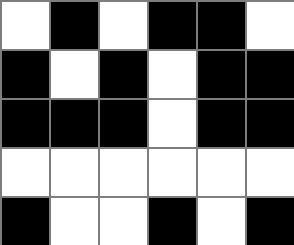[["white", "black", "white", "black", "black", "white"], ["black", "white", "black", "white", "black", "black"], ["black", "black", "black", "white", "black", "black"], ["white", "white", "white", "white", "white", "white"], ["black", "white", "white", "black", "white", "black"]]